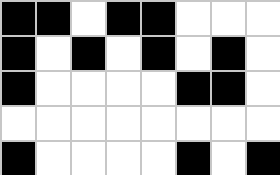[["black", "black", "white", "black", "black", "white", "white", "white"], ["black", "white", "black", "white", "black", "white", "black", "white"], ["black", "white", "white", "white", "white", "black", "black", "white"], ["white", "white", "white", "white", "white", "white", "white", "white"], ["black", "white", "white", "white", "white", "black", "white", "black"]]